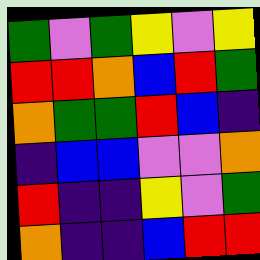[["green", "violet", "green", "yellow", "violet", "yellow"], ["red", "red", "orange", "blue", "red", "green"], ["orange", "green", "green", "red", "blue", "indigo"], ["indigo", "blue", "blue", "violet", "violet", "orange"], ["red", "indigo", "indigo", "yellow", "violet", "green"], ["orange", "indigo", "indigo", "blue", "red", "red"]]